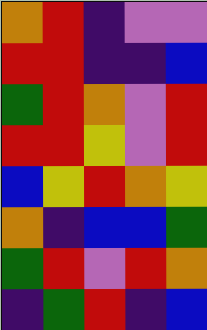[["orange", "red", "indigo", "violet", "violet"], ["red", "red", "indigo", "indigo", "blue"], ["green", "red", "orange", "violet", "red"], ["red", "red", "yellow", "violet", "red"], ["blue", "yellow", "red", "orange", "yellow"], ["orange", "indigo", "blue", "blue", "green"], ["green", "red", "violet", "red", "orange"], ["indigo", "green", "red", "indigo", "blue"]]